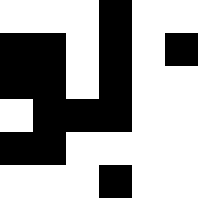[["white", "white", "white", "black", "white", "white"], ["black", "black", "white", "black", "white", "black"], ["black", "black", "white", "black", "white", "white"], ["white", "black", "black", "black", "white", "white"], ["black", "black", "white", "white", "white", "white"], ["white", "white", "white", "black", "white", "white"]]